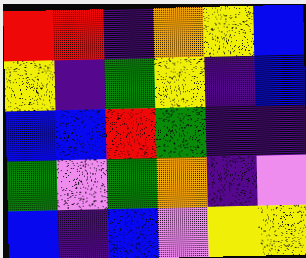[["red", "red", "indigo", "orange", "yellow", "blue"], ["yellow", "indigo", "green", "yellow", "indigo", "blue"], ["blue", "blue", "red", "green", "indigo", "indigo"], ["green", "violet", "green", "orange", "indigo", "violet"], ["blue", "indigo", "blue", "violet", "yellow", "yellow"]]